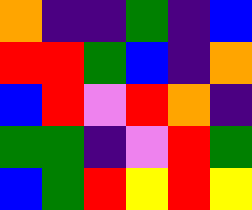[["orange", "indigo", "indigo", "green", "indigo", "blue"], ["red", "red", "green", "blue", "indigo", "orange"], ["blue", "red", "violet", "red", "orange", "indigo"], ["green", "green", "indigo", "violet", "red", "green"], ["blue", "green", "red", "yellow", "red", "yellow"]]